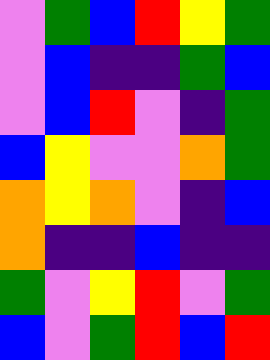[["violet", "green", "blue", "red", "yellow", "green"], ["violet", "blue", "indigo", "indigo", "green", "blue"], ["violet", "blue", "red", "violet", "indigo", "green"], ["blue", "yellow", "violet", "violet", "orange", "green"], ["orange", "yellow", "orange", "violet", "indigo", "blue"], ["orange", "indigo", "indigo", "blue", "indigo", "indigo"], ["green", "violet", "yellow", "red", "violet", "green"], ["blue", "violet", "green", "red", "blue", "red"]]